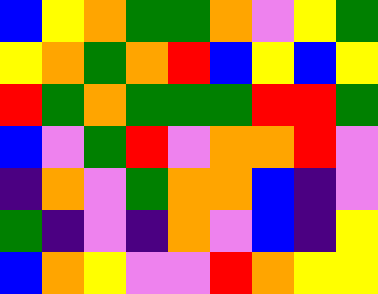[["blue", "yellow", "orange", "green", "green", "orange", "violet", "yellow", "green"], ["yellow", "orange", "green", "orange", "red", "blue", "yellow", "blue", "yellow"], ["red", "green", "orange", "green", "green", "green", "red", "red", "green"], ["blue", "violet", "green", "red", "violet", "orange", "orange", "red", "violet"], ["indigo", "orange", "violet", "green", "orange", "orange", "blue", "indigo", "violet"], ["green", "indigo", "violet", "indigo", "orange", "violet", "blue", "indigo", "yellow"], ["blue", "orange", "yellow", "violet", "violet", "red", "orange", "yellow", "yellow"]]